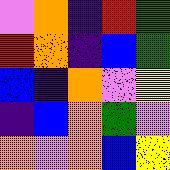[["violet", "orange", "indigo", "red", "green"], ["red", "orange", "indigo", "blue", "green"], ["blue", "indigo", "orange", "violet", "yellow"], ["indigo", "blue", "orange", "green", "violet"], ["orange", "violet", "orange", "blue", "yellow"]]